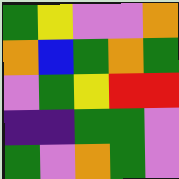[["green", "yellow", "violet", "violet", "orange"], ["orange", "blue", "green", "orange", "green"], ["violet", "green", "yellow", "red", "red"], ["indigo", "indigo", "green", "green", "violet"], ["green", "violet", "orange", "green", "violet"]]